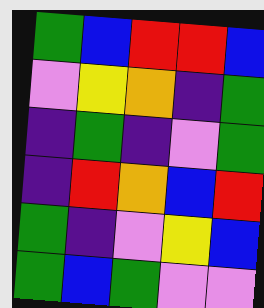[["green", "blue", "red", "red", "blue"], ["violet", "yellow", "orange", "indigo", "green"], ["indigo", "green", "indigo", "violet", "green"], ["indigo", "red", "orange", "blue", "red"], ["green", "indigo", "violet", "yellow", "blue"], ["green", "blue", "green", "violet", "violet"]]